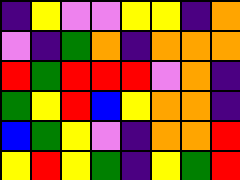[["indigo", "yellow", "violet", "violet", "yellow", "yellow", "indigo", "orange"], ["violet", "indigo", "green", "orange", "indigo", "orange", "orange", "orange"], ["red", "green", "red", "red", "red", "violet", "orange", "indigo"], ["green", "yellow", "red", "blue", "yellow", "orange", "orange", "indigo"], ["blue", "green", "yellow", "violet", "indigo", "orange", "orange", "red"], ["yellow", "red", "yellow", "green", "indigo", "yellow", "green", "red"]]